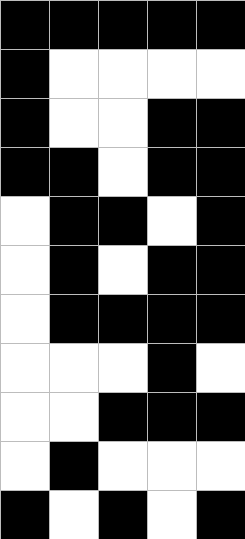[["black", "black", "black", "black", "black"], ["black", "white", "white", "white", "white"], ["black", "white", "white", "black", "black"], ["black", "black", "white", "black", "black"], ["white", "black", "black", "white", "black"], ["white", "black", "white", "black", "black"], ["white", "black", "black", "black", "black"], ["white", "white", "white", "black", "white"], ["white", "white", "black", "black", "black"], ["white", "black", "white", "white", "white"], ["black", "white", "black", "white", "black"]]